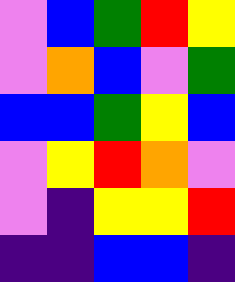[["violet", "blue", "green", "red", "yellow"], ["violet", "orange", "blue", "violet", "green"], ["blue", "blue", "green", "yellow", "blue"], ["violet", "yellow", "red", "orange", "violet"], ["violet", "indigo", "yellow", "yellow", "red"], ["indigo", "indigo", "blue", "blue", "indigo"]]